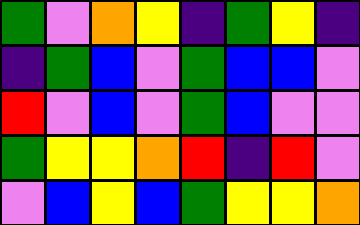[["green", "violet", "orange", "yellow", "indigo", "green", "yellow", "indigo"], ["indigo", "green", "blue", "violet", "green", "blue", "blue", "violet"], ["red", "violet", "blue", "violet", "green", "blue", "violet", "violet"], ["green", "yellow", "yellow", "orange", "red", "indigo", "red", "violet"], ["violet", "blue", "yellow", "blue", "green", "yellow", "yellow", "orange"]]